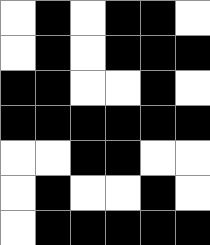[["white", "black", "white", "black", "black", "white"], ["white", "black", "white", "black", "black", "black"], ["black", "black", "white", "white", "black", "white"], ["black", "black", "black", "black", "black", "black"], ["white", "white", "black", "black", "white", "white"], ["white", "black", "white", "white", "black", "white"], ["white", "black", "black", "black", "black", "black"]]